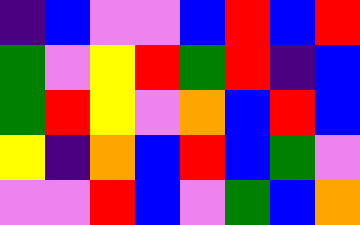[["indigo", "blue", "violet", "violet", "blue", "red", "blue", "red"], ["green", "violet", "yellow", "red", "green", "red", "indigo", "blue"], ["green", "red", "yellow", "violet", "orange", "blue", "red", "blue"], ["yellow", "indigo", "orange", "blue", "red", "blue", "green", "violet"], ["violet", "violet", "red", "blue", "violet", "green", "blue", "orange"]]